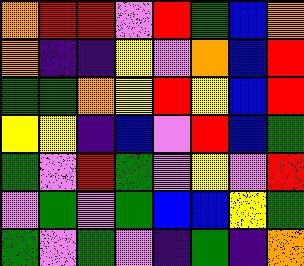[["orange", "red", "red", "violet", "red", "green", "blue", "orange"], ["orange", "indigo", "indigo", "yellow", "violet", "orange", "blue", "red"], ["green", "green", "orange", "yellow", "red", "yellow", "blue", "red"], ["yellow", "yellow", "indigo", "blue", "violet", "red", "blue", "green"], ["green", "violet", "red", "green", "violet", "yellow", "violet", "red"], ["violet", "green", "violet", "green", "blue", "blue", "yellow", "green"], ["green", "violet", "green", "violet", "indigo", "green", "indigo", "orange"]]